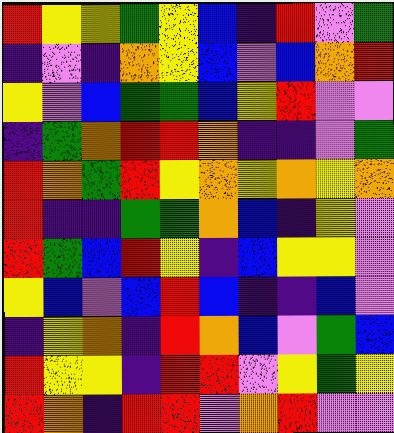[["red", "yellow", "yellow", "green", "yellow", "blue", "indigo", "red", "violet", "green"], ["indigo", "violet", "indigo", "orange", "yellow", "blue", "violet", "blue", "orange", "red"], ["yellow", "violet", "blue", "green", "green", "blue", "yellow", "red", "violet", "violet"], ["indigo", "green", "orange", "red", "red", "orange", "indigo", "indigo", "violet", "green"], ["red", "orange", "green", "red", "yellow", "orange", "yellow", "orange", "yellow", "orange"], ["red", "indigo", "indigo", "green", "green", "orange", "blue", "indigo", "yellow", "violet"], ["red", "green", "blue", "red", "yellow", "indigo", "blue", "yellow", "yellow", "violet"], ["yellow", "blue", "violet", "blue", "red", "blue", "indigo", "indigo", "blue", "violet"], ["indigo", "yellow", "orange", "indigo", "red", "orange", "blue", "violet", "green", "blue"], ["red", "yellow", "yellow", "indigo", "red", "red", "violet", "yellow", "green", "yellow"], ["red", "orange", "indigo", "red", "red", "violet", "orange", "red", "violet", "violet"]]